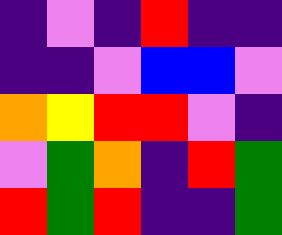[["indigo", "violet", "indigo", "red", "indigo", "indigo"], ["indigo", "indigo", "violet", "blue", "blue", "violet"], ["orange", "yellow", "red", "red", "violet", "indigo"], ["violet", "green", "orange", "indigo", "red", "green"], ["red", "green", "red", "indigo", "indigo", "green"]]